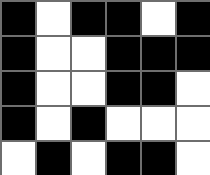[["black", "white", "black", "black", "white", "black"], ["black", "white", "white", "black", "black", "black"], ["black", "white", "white", "black", "black", "white"], ["black", "white", "black", "white", "white", "white"], ["white", "black", "white", "black", "black", "white"]]